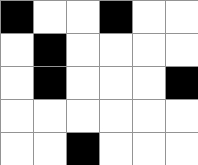[["black", "white", "white", "black", "white", "white"], ["white", "black", "white", "white", "white", "white"], ["white", "black", "white", "white", "white", "black"], ["white", "white", "white", "white", "white", "white"], ["white", "white", "black", "white", "white", "white"]]